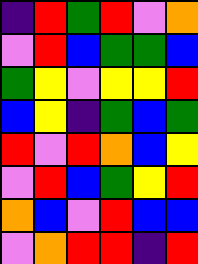[["indigo", "red", "green", "red", "violet", "orange"], ["violet", "red", "blue", "green", "green", "blue"], ["green", "yellow", "violet", "yellow", "yellow", "red"], ["blue", "yellow", "indigo", "green", "blue", "green"], ["red", "violet", "red", "orange", "blue", "yellow"], ["violet", "red", "blue", "green", "yellow", "red"], ["orange", "blue", "violet", "red", "blue", "blue"], ["violet", "orange", "red", "red", "indigo", "red"]]